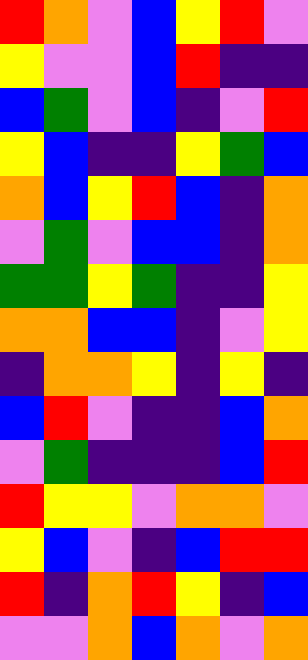[["red", "orange", "violet", "blue", "yellow", "red", "violet"], ["yellow", "violet", "violet", "blue", "red", "indigo", "indigo"], ["blue", "green", "violet", "blue", "indigo", "violet", "red"], ["yellow", "blue", "indigo", "indigo", "yellow", "green", "blue"], ["orange", "blue", "yellow", "red", "blue", "indigo", "orange"], ["violet", "green", "violet", "blue", "blue", "indigo", "orange"], ["green", "green", "yellow", "green", "indigo", "indigo", "yellow"], ["orange", "orange", "blue", "blue", "indigo", "violet", "yellow"], ["indigo", "orange", "orange", "yellow", "indigo", "yellow", "indigo"], ["blue", "red", "violet", "indigo", "indigo", "blue", "orange"], ["violet", "green", "indigo", "indigo", "indigo", "blue", "red"], ["red", "yellow", "yellow", "violet", "orange", "orange", "violet"], ["yellow", "blue", "violet", "indigo", "blue", "red", "red"], ["red", "indigo", "orange", "red", "yellow", "indigo", "blue"], ["violet", "violet", "orange", "blue", "orange", "violet", "orange"]]